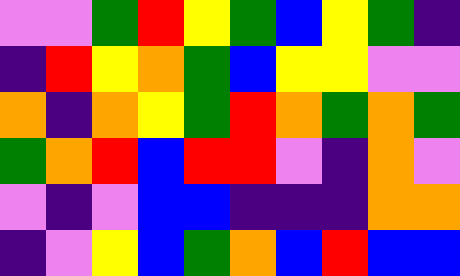[["violet", "violet", "green", "red", "yellow", "green", "blue", "yellow", "green", "indigo"], ["indigo", "red", "yellow", "orange", "green", "blue", "yellow", "yellow", "violet", "violet"], ["orange", "indigo", "orange", "yellow", "green", "red", "orange", "green", "orange", "green"], ["green", "orange", "red", "blue", "red", "red", "violet", "indigo", "orange", "violet"], ["violet", "indigo", "violet", "blue", "blue", "indigo", "indigo", "indigo", "orange", "orange"], ["indigo", "violet", "yellow", "blue", "green", "orange", "blue", "red", "blue", "blue"]]